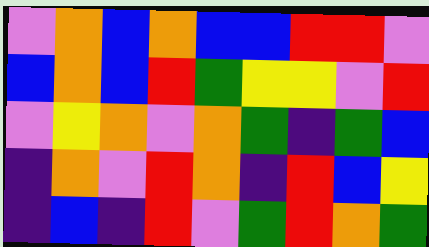[["violet", "orange", "blue", "orange", "blue", "blue", "red", "red", "violet"], ["blue", "orange", "blue", "red", "green", "yellow", "yellow", "violet", "red"], ["violet", "yellow", "orange", "violet", "orange", "green", "indigo", "green", "blue"], ["indigo", "orange", "violet", "red", "orange", "indigo", "red", "blue", "yellow"], ["indigo", "blue", "indigo", "red", "violet", "green", "red", "orange", "green"]]